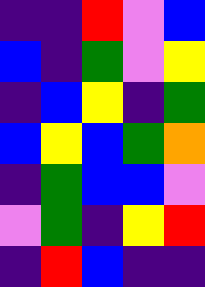[["indigo", "indigo", "red", "violet", "blue"], ["blue", "indigo", "green", "violet", "yellow"], ["indigo", "blue", "yellow", "indigo", "green"], ["blue", "yellow", "blue", "green", "orange"], ["indigo", "green", "blue", "blue", "violet"], ["violet", "green", "indigo", "yellow", "red"], ["indigo", "red", "blue", "indigo", "indigo"]]